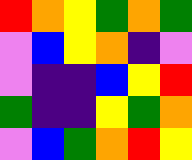[["red", "orange", "yellow", "green", "orange", "green"], ["violet", "blue", "yellow", "orange", "indigo", "violet"], ["violet", "indigo", "indigo", "blue", "yellow", "red"], ["green", "indigo", "indigo", "yellow", "green", "orange"], ["violet", "blue", "green", "orange", "red", "yellow"]]